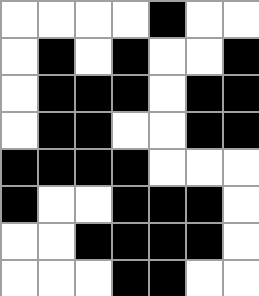[["white", "white", "white", "white", "black", "white", "white"], ["white", "black", "white", "black", "white", "white", "black"], ["white", "black", "black", "black", "white", "black", "black"], ["white", "black", "black", "white", "white", "black", "black"], ["black", "black", "black", "black", "white", "white", "white"], ["black", "white", "white", "black", "black", "black", "white"], ["white", "white", "black", "black", "black", "black", "white"], ["white", "white", "white", "black", "black", "white", "white"]]